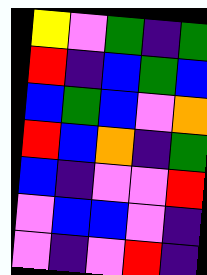[["yellow", "violet", "green", "indigo", "green"], ["red", "indigo", "blue", "green", "blue"], ["blue", "green", "blue", "violet", "orange"], ["red", "blue", "orange", "indigo", "green"], ["blue", "indigo", "violet", "violet", "red"], ["violet", "blue", "blue", "violet", "indigo"], ["violet", "indigo", "violet", "red", "indigo"]]